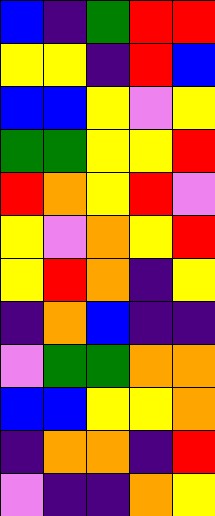[["blue", "indigo", "green", "red", "red"], ["yellow", "yellow", "indigo", "red", "blue"], ["blue", "blue", "yellow", "violet", "yellow"], ["green", "green", "yellow", "yellow", "red"], ["red", "orange", "yellow", "red", "violet"], ["yellow", "violet", "orange", "yellow", "red"], ["yellow", "red", "orange", "indigo", "yellow"], ["indigo", "orange", "blue", "indigo", "indigo"], ["violet", "green", "green", "orange", "orange"], ["blue", "blue", "yellow", "yellow", "orange"], ["indigo", "orange", "orange", "indigo", "red"], ["violet", "indigo", "indigo", "orange", "yellow"]]